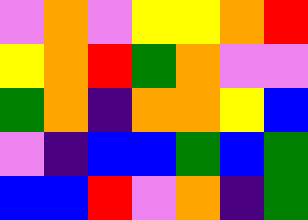[["violet", "orange", "violet", "yellow", "yellow", "orange", "red"], ["yellow", "orange", "red", "green", "orange", "violet", "violet"], ["green", "orange", "indigo", "orange", "orange", "yellow", "blue"], ["violet", "indigo", "blue", "blue", "green", "blue", "green"], ["blue", "blue", "red", "violet", "orange", "indigo", "green"]]